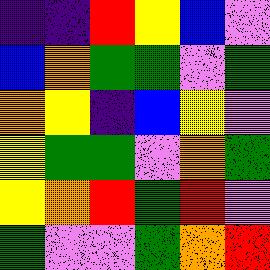[["indigo", "indigo", "red", "yellow", "blue", "violet"], ["blue", "orange", "green", "green", "violet", "green"], ["orange", "yellow", "indigo", "blue", "yellow", "violet"], ["yellow", "green", "green", "violet", "orange", "green"], ["yellow", "orange", "red", "green", "red", "violet"], ["green", "violet", "violet", "green", "orange", "red"]]